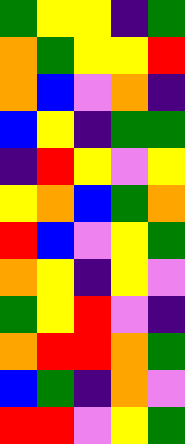[["green", "yellow", "yellow", "indigo", "green"], ["orange", "green", "yellow", "yellow", "red"], ["orange", "blue", "violet", "orange", "indigo"], ["blue", "yellow", "indigo", "green", "green"], ["indigo", "red", "yellow", "violet", "yellow"], ["yellow", "orange", "blue", "green", "orange"], ["red", "blue", "violet", "yellow", "green"], ["orange", "yellow", "indigo", "yellow", "violet"], ["green", "yellow", "red", "violet", "indigo"], ["orange", "red", "red", "orange", "green"], ["blue", "green", "indigo", "orange", "violet"], ["red", "red", "violet", "yellow", "green"]]